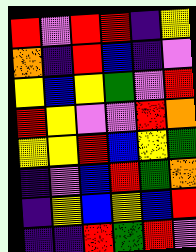[["red", "violet", "red", "red", "indigo", "yellow"], ["orange", "indigo", "red", "blue", "indigo", "violet"], ["yellow", "blue", "yellow", "green", "violet", "red"], ["red", "yellow", "violet", "violet", "red", "orange"], ["yellow", "yellow", "red", "blue", "yellow", "green"], ["indigo", "violet", "blue", "red", "green", "orange"], ["indigo", "yellow", "blue", "yellow", "blue", "red"], ["indigo", "indigo", "red", "green", "red", "violet"]]